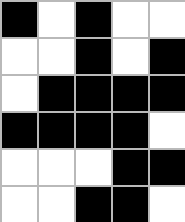[["black", "white", "black", "white", "white"], ["white", "white", "black", "white", "black"], ["white", "black", "black", "black", "black"], ["black", "black", "black", "black", "white"], ["white", "white", "white", "black", "black"], ["white", "white", "black", "black", "white"]]